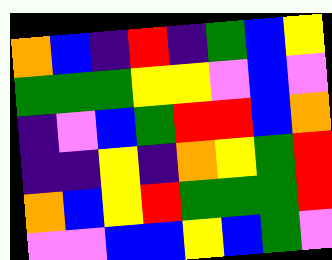[["orange", "blue", "indigo", "red", "indigo", "green", "blue", "yellow"], ["green", "green", "green", "yellow", "yellow", "violet", "blue", "violet"], ["indigo", "violet", "blue", "green", "red", "red", "blue", "orange"], ["indigo", "indigo", "yellow", "indigo", "orange", "yellow", "green", "red"], ["orange", "blue", "yellow", "red", "green", "green", "green", "red"], ["violet", "violet", "blue", "blue", "yellow", "blue", "green", "violet"]]